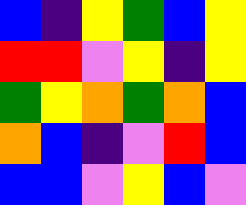[["blue", "indigo", "yellow", "green", "blue", "yellow"], ["red", "red", "violet", "yellow", "indigo", "yellow"], ["green", "yellow", "orange", "green", "orange", "blue"], ["orange", "blue", "indigo", "violet", "red", "blue"], ["blue", "blue", "violet", "yellow", "blue", "violet"]]